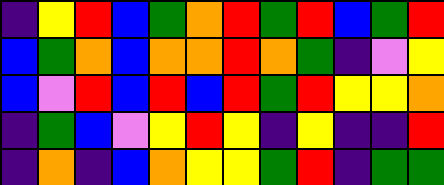[["indigo", "yellow", "red", "blue", "green", "orange", "red", "green", "red", "blue", "green", "red"], ["blue", "green", "orange", "blue", "orange", "orange", "red", "orange", "green", "indigo", "violet", "yellow"], ["blue", "violet", "red", "blue", "red", "blue", "red", "green", "red", "yellow", "yellow", "orange"], ["indigo", "green", "blue", "violet", "yellow", "red", "yellow", "indigo", "yellow", "indigo", "indigo", "red"], ["indigo", "orange", "indigo", "blue", "orange", "yellow", "yellow", "green", "red", "indigo", "green", "green"]]